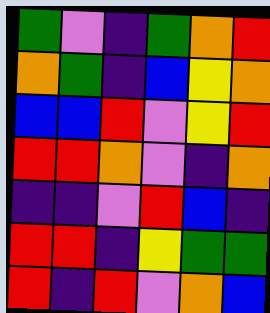[["green", "violet", "indigo", "green", "orange", "red"], ["orange", "green", "indigo", "blue", "yellow", "orange"], ["blue", "blue", "red", "violet", "yellow", "red"], ["red", "red", "orange", "violet", "indigo", "orange"], ["indigo", "indigo", "violet", "red", "blue", "indigo"], ["red", "red", "indigo", "yellow", "green", "green"], ["red", "indigo", "red", "violet", "orange", "blue"]]